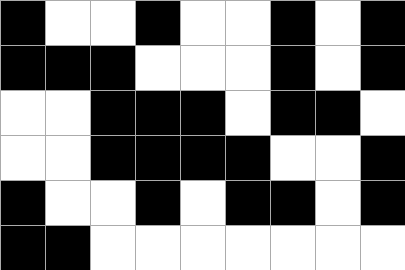[["black", "white", "white", "black", "white", "white", "black", "white", "black"], ["black", "black", "black", "white", "white", "white", "black", "white", "black"], ["white", "white", "black", "black", "black", "white", "black", "black", "white"], ["white", "white", "black", "black", "black", "black", "white", "white", "black"], ["black", "white", "white", "black", "white", "black", "black", "white", "black"], ["black", "black", "white", "white", "white", "white", "white", "white", "white"]]